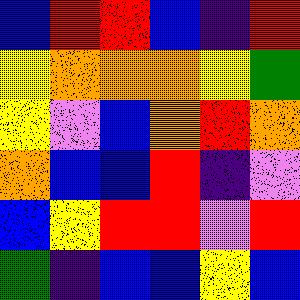[["blue", "red", "red", "blue", "indigo", "red"], ["yellow", "orange", "orange", "orange", "yellow", "green"], ["yellow", "violet", "blue", "orange", "red", "orange"], ["orange", "blue", "blue", "red", "indigo", "violet"], ["blue", "yellow", "red", "red", "violet", "red"], ["green", "indigo", "blue", "blue", "yellow", "blue"]]